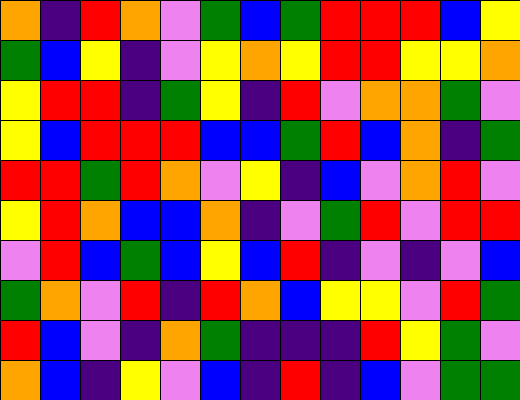[["orange", "indigo", "red", "orange", "violet", "green", "blue", "green", "red", "red", "red", "blue", "yellow"], ["green", "blue", "yellow", "indigo", "violet", "yellow", "orange", "yellow", "red", "red", "yellow", "yellow", "orange"], ["yellow", "red", "red", "indigo", "green", "yellow", "indigo", "red", "violet", "orange", "orange", "green", "violet"], ["yellow", "blue", "red", "red", "red", "blue", "blue", "green", "red", "blue", "orange", "indigo", "green"], ["red", "red", "green", "red", "orange", "violet", "yellow", "indigo", "blue", "violet", "orange", "red", "violet"], ["yellow", "red", "orange", "blue", "blue", "orange", "indigo", "violet", "green", "red", "violet", "red", "red"], ["violet", "red", "blue", "green", "blue", "yellow", "blue", "red", "indigo", "violet", "indigo", "violet", "blue"], ["green", "orange", "violet", "red", "indigo", "red", "orange", "blue", "yellow", "yellow", "violet", "red", "green"], ["red", "blue", "violet", "indigo", "orange", "green", "indigo", "indigo", "indigo", "red", "yellow", "green", "violet"], ["orange", "blue", "indigo", "yellow", "violet", "blue", "indigo", "red", "indigo", "blue", "violet", "green", "green"]]